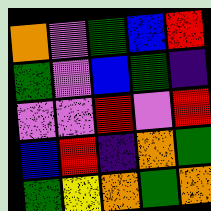[["orange", "violet", "green", "blue", "red"], ["green", "violet", "blue", "green", "indigo"], ["violet", "violet", "red", "violet", "red"], ["blue", "red", "indigo", "orange", "green"], ["green", "yellow", "orange", "green", "orange"]]